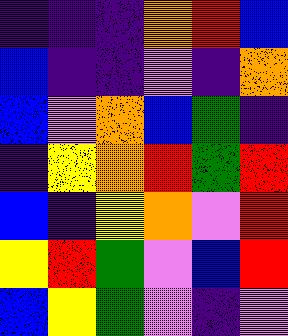[["indigo", "indigo", "indigo", "orange", "red", "blue"], ["blue", "indigo", "indigo", "violet", "indigo", "orange"], ["blue", "violet", "orange", "blue", "green", "indigo"], ["indigo", "yellow", "orange", "red", "green", "red"], ["blue", "indigo", "yellow", "orange", "violet", "red"], ["yellow", "red", "green", "violet", "blue", "red"], ["blue", "yellow", "green", "violet", "indigo", "violet"]]